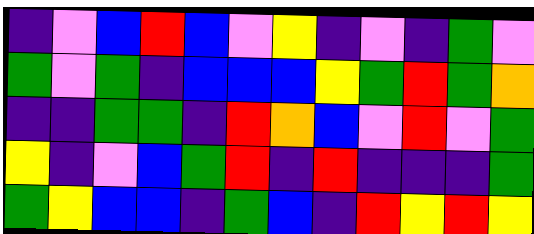[["indigo", "violet", "blue", "red", "blue", "violet", "yellow", "indigo", "violet", "indigo", "green", "violet"], ["green", "violet", "green", "indigo", "blue", "blue", "blue", "yellow", "green", "red", "green", "orange"], ["indigo", "indigo", "green", "green", "indigo", "red", "orange", "blue", "violet", "red", "violet", "green"], ["yellow", "indigo", "violet", "blue", "green", "red", "indigo", "red", "indigo", "indigo", "indigo", "green"], ["green", "yellow", "blue", "blue", "indigo", "green", "blue", "indigo", "red", "yellow", "red", "yellow"]]